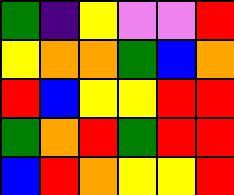[["green", "indigo", "yellow", "violet", "violet", "red"], ["yellow", "orange", "orange", "green", "blue", "orange"], ["red", "blue", "yellow", "yellow", "red", "red"], ["green", "orange", "red", "green", "red", "red"], ["blue", "red", "orange", "yellow", "yellow", "red"]]